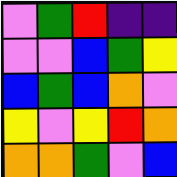[["violet", "green", "red", "indigo", "indigo"], ["violet", "violet", "blue", "green", "yellow"], ["blue", "green", "blue", "orange", "violet"], ["yellow", "violet", "yellow", "red", "orange"], ["orange", "orange", "green", "violet", "blue"]]